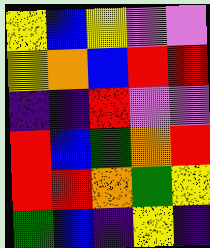[["yellow", "blue", "yellow", "violet", "violet"], ["yellow", "orange", "blue", "red", "red"], ["indigo", "indigo", "red", "violet", "violet"], ["red", "blue", "green", "orange", "red"], ["red", "red", "orange", "green", "yellow"], ["green", "blue", "indigo", "yellow", "indigo"]]